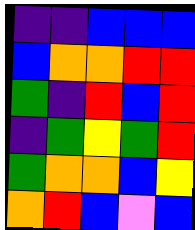[["indigo", "indigo", "blue", "blue", "blue"], ["blue", "orange", "orange", "red", "red"], ["green", "indigo", "red", "blue", "red"], ["indigo", "green", "yellow", "green", "red"], ["green", "orange", "orange", "blue", "yellow"], ["orange", "red", "blue", "violet", "blue"]]